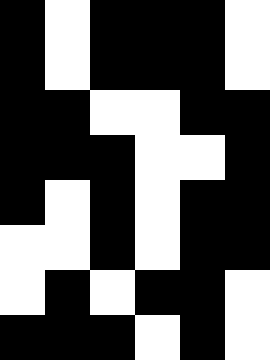[["black", "white", "black", "black", "black", "white"], ["black", "white", "black", "black", "black", "white"], ["black", "black", "white", "white", "black", "black"], ["black", "black", "black", "white", "white", "black"], ["black", "white", "black", "white", "black", "black"], ["white", "white", "black", "white", "black", "black"], ["white", "black", "white", "black", "black", "white"], ["black", "black", "black", "white", "black", "white"]]